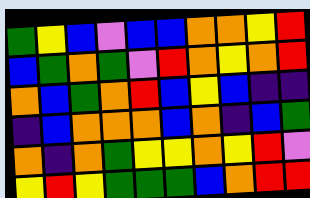[["green", "yellow", "blue", "violet", "blue", "blue", "orange", "orange", "yellow", "red"], ["blue", "green", "orange", "green", "violet", "red", "orange", "yellow", "orange", "red"], ["orange", "blue", "green", "orange", "red", "blue", "yellow", "blue", "indigo", "indigo"], ["indigo", "blue", "orange", "orange", "orange", "blue", "orange", "indigo", "blue", "green"], ["orange", "indigo", "orange", "green", "yellow", "yellow", "orange", "yellow", "red", "violet"], ["yellow", "red", "yellow", "green", "green", "green", "blue", "orange", "red", "red"]]